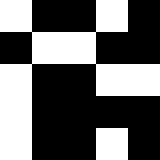[["white", "black", "black", "white", "black"], ["black", "white", "white", "black", "black"], ["white", "black", "black", "white", "white"], ["white", "black", "black", "black", "black"], ["white", "black", "black", "white", "black"]]